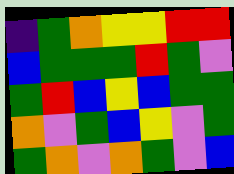[["indigo", "green", "orange", "yellow", "yellow", "red", "red"], ["blue", "green", "green", "green", "red", "green", "violet"], ["green", "red", "blue", "yellow", "blue", "green", "green"], ["orange", "violet", "green", "blue", "yellow", "violet", "green"], ["green", "orange", "violet", "orange", "green", "violet", "blue"]]